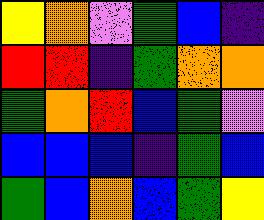[["yellow", "orange", "violet", "green", "blue", "indigo"], ["red", "red", "indigo", "green", "orange", "orange"], ["green", "orange", "red", "blue", "green", "violet"], ["blue", "blue", "blue", "indigo", "green", "blue"], ["green", "blue", "orange", "blue", "green", "yellow"]]